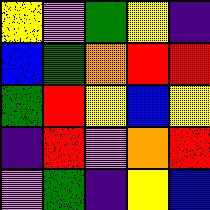[["yellow", "violet", "green", "yellow", "indigo"], ["blue", "green", "orange", "red", "red"], ["green", "red", "yellow", "blue", "yellow"], ["indigo", "red", "violet", "orange", "red"], ["violet", "green", "indigo", "yellow", "blue"]]